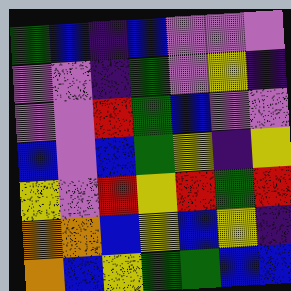[["green", "blue", "indigo", "blue", "violet", "violet", "violet"], ["violet", "violet", "indigo", "green", "violet", "yellow", "indigo"], ["violet", "violet", "red", "green", "blue", "violet", "violet"], ["blue", "violet", "blue", "green", "yellow", "indigo", "yellow"], ["yellow", "violet", "red", "yellow", "red", "green", "red"], ["orange", "orange", "blue", "yellow", "blue", "yellow", "indigo"], ["orange", "blue", "yellow", "green", "green", "blue", "blue"]]